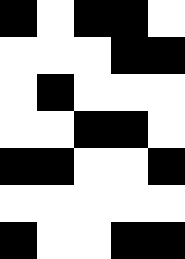[["black", "white", "black", "black", "white"], ["white", "white", "white", "black", "black"], ["white", "black", "white", "white", "white"], ["white", "white", "black", "black", "white"], ["black", "black", "white", "white", "black"], ["white", "white", "white", "white", "white"], ["black", "white", "white", "black", "black"]]